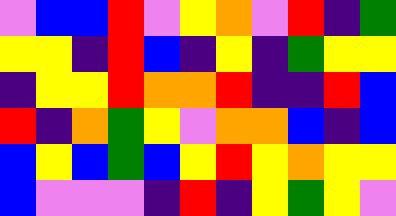[["violet", "blue", "blue", "red", "violet", "yellow", "orange", "violet", "red", "indigo", "green"], ["yellow", "yellow", "indigo", "red", "blue", "indigo", "yellow", "indigo", "green", "yellow", "yellow"], ["indigo", "yellow", "yellow", "red", "orange", "orange", "red", "indigo", "indigo", "red", "blue"], ["red", "indigo", "orange", "green", "yellow", "violet", "orange", "orange", "blue", "indigo", "blue"], ["blue", "yellow", "blue", "green", "blue", "yellow", "red", "yellow", "orange", "yellow", "yellow"], ["blue", "violet", "violet", "violet", "indigo", "red", "indigo", "yellow", "green", "yellow", "violet"]]